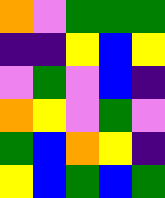[["orange", "violet", "green", "green", "green"], ["indigo", "indigo", "yellow", "blue", "yellow"], ["violet", "green", "violet", "blue", "indigo"], ["orange", "yellow", "violet", "green", "violet"], ["green", "blue", "orange", "yellow", "indigo"], ["yellow", "blue", "green", "blue", "green"]]